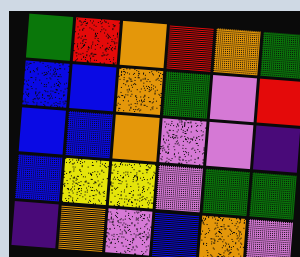[["green", "red", "orange", "red", "orange", "green"], ["blue", "blue", "orange", "green", "violet", "red"], ["blue", "blue", "orange", "violet", "violet", "indigo"], ["blue", "yellow", "yellow", "violet", "green", "green"], ["indigo", "orange", "violet", "blue", "orange", "violet"]]